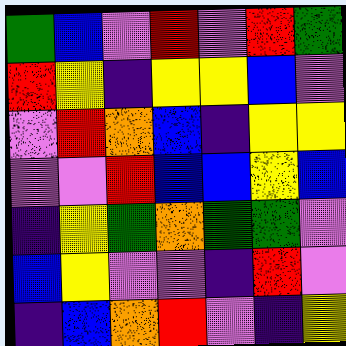[["green", "blue", "violet", "red", "violet", "red", "green"], ["red", "yellow", "indigo", "yellow", "yellow", "blue", "violet"], ["violet", "red", "orange", "blue", "indigo", "yellow", "yellow"], ["violet", "violet", "red", "blue", "blue", "yellow", "blue"], ["indigo", "yellow", "green", "orange", "green", "green", "violet"], ["blue", "yellow", "violet", "violet", "indigo", "red", "violet"], ["indigo", "blue", "orange", "red", "violet", "indigo", "yellow"]]